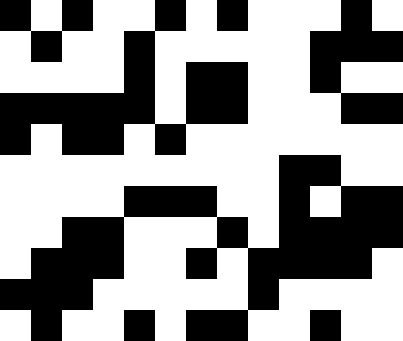[["black", "white", "black", "white", "white", "black", "white", "black", "white", "white", "white", "black", "white"], ["white", "black", "white", "white", "black", "white", "white", "white", "white", "white", "black", "black", "black"], ["white", "white", "white", "white", "black", "white", "black", "black", "white", "white", "black", "white", "white"], ["black", "black", "black", "black", "black", "white", "black", "black", "white", "white", "white", "black", "black"], ["black", "white", "black", "black", "white", "black", "white", "white", "white", "white", "white", "white", "white"], ["white", "white", "white", "white", "white", "white", "white", "white", "white", "black", "black", "white", "white"], ["white", "white", "white", "white", "black", "black", "black", "white", "white", "black", "white", "black", "black"], ["white", "white", "black", "black", "white", "white", "white", "black", "white", "black", "black", "black", "black"], ["white", "black", "black", "black", "white", "white", "black", "white", "black", "black", "black", "black", "white"], ["black", "black", "black", "white", "white", "white", "white", "white", "black", "white", "white", "white", "white"], ["white", "black", "white", "white", "black", "white", "black", "black", "white", "white", "black", "white", "white"]]